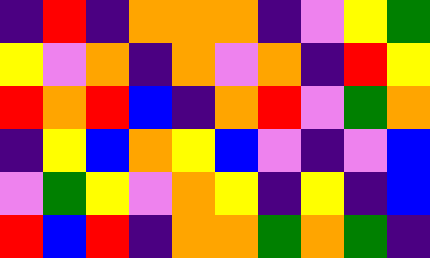[["indigo", "red", "indigo", "orange", "orange", "orange", "indigo", "violet", "yellow", "green"], ["yellow", "violet", "orange", "indigo", "orange", "violet", "orange", "indigo", "red", "yellow"], ["red", "orange", "red", "blue", "indigo", "orange", "red", "violet", "green", "orange"], ["indigo", "yellow", "blue", "orange", "yellow", "blue", "violet", "indigo", "violet", "blue"], ["violet", "green", "yellow", "violet", "orange", "yellow", "indigo", "yellow", "indigo", "blue"], ["red", "blue", "red", "indigo", "orange", "orange", "green", "orange", "green", "indigo"]]